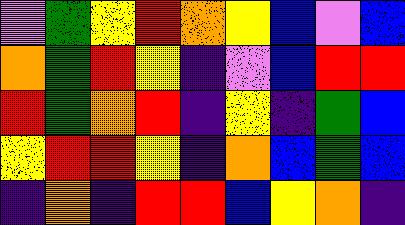[["violet", "green", "yellow", "red", "orange", "yellow", "blue", "violet", "blue"], ["orange", "green", "red", "yellow", "indigo", "violet", "blue", "red", "red"], ["red", "green", "orange", "red", "indigo", "yellow", "indigo", "green", "blue"], ["yellow", "red", "red", "yellow", "indigo", "orange", "blue", "green", "blue"], ["indigo", "orange", "indigo", "red", "red", "blue", "yellow", "orange", "indigo"]]